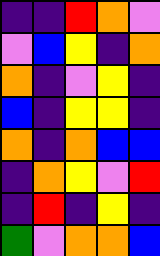[["indigo", "indigo", "red", "orange", "violet"], ["violet", "blue", "yellow", "indigo", "orange"], ["orange", "indigo", "violet", "yellow", "indigo"], ["blue", "indigo", "yellow", "yellow", "indigo"], ["orange", "indigo", "orange", "blue", "blue"], ["indigo", "orange", "yellow", "violet", "red"], ["indigo", "red", "indigo", "yellow", "indigo"], ["green", "violet", "orange", "orange", "blue"]]